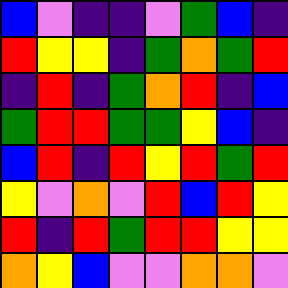[["blue", "violet", "indigo", "indigo", "violet", "green", "blue", "indigo"], ["red", "yellow", "yellow", "indigo", "green", "orange", "green", "red"], ["indigo", "red", "indigo", "green", "orange", "red", "indigo", "blue"], ["green", "red", "red", "green", "green", "yellow", "blue", "indigo"], ["blue", "red", "indigo", "red", "yellow", "red", "green", "red"], ["yellow", "violet", "orange", "violet", "red", "blue", "red", "yellow"], ["red", "indigo", "red", "green", "red", "red", "yellow", "yellow"], ["orange", "yellow", "blue", "violet", "violet", "orange", "orange", "violet"]]